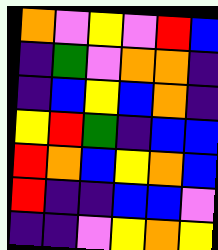[["orange", "violet", "yellow", "violet", "red", "blue"], ["indigo", "green", "violet", "orange", "orange", "indigo"], ["indigo", "blue", "yellow", "blue", "orange", "indigo"], ["yellow", "red", "green", "indigo", "blue", "blue"], ["red", "orange", "blue", "yellow", "orange", "blue"], ["red", "indigo", "indigo", "blue", "blue", "violet"], ["indigo", "indigo", "violet", "yellow", "orange", "yellow"]]